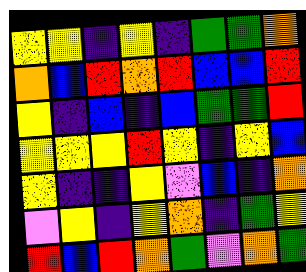[["yellow", "yellow", "indigo", "yellow", "indigo", "green", "green", "orange"], ["orange", "blue", "red", "orange", "red", "blue", "blue", "red"], ["yellow", "indigo", "blue", "indigo", "blue", "green", "green", "red"], ["yellow", "yellow", "yellow", "red", "yellow", "indigo", "yellow", "blue"], ["yellow", "indigo", "indigo", "yellow", "violet", "blue", "indigo", "orange"], ["violet", "yellow", "indigo", "yellow", "orange", "indigo", "green", "yellow"], ["red", "blue", "red", "orange", "green", "violet", "orange", "green"]]